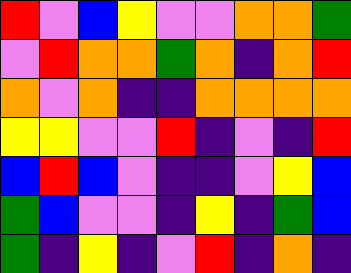[["red", "violet", "blue", "yellow", "violet", "violet", "orange", "orange", "green"], ["violet", "red", "orange", "orange", "green", "orange", "indigo", "orange", "red"], ["orange", "violet", "orange", "indigo", "indigo", "orange", "orange", "orange", "orange"], ["yellow", "yellow", "violet", "violet", "red", "indigo", "violet", "indigo", "red"], ["blue", "red", "blue", "violet", "indigo", "indigo", "violet", "yellow", "blue"], ["green", "blue", "violet", "violet", "indigo", "yellow", "indigo", "green", "blue"], ["green", "indigo", "yellow", "indigo", "violet", "red", "indigo", "orange", "indigo"]]